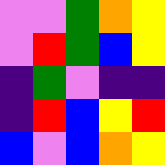[["violet", "violet", "green", "orange", "yellow"], ["violet", "red", "green", "blue", "yellow"], ["indigo", "green", "violet", "indigo", "indigo"], ["indigo", "red", "blue", "yellow", "red"], ["blue", "violet", "blue", "orange", "yellow"]]